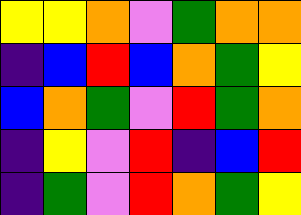[["yellow", "yellow", "orange", "violet", "green", "orange", "orange"], ["indigo", "blue", "red", "blue", "orange", "green", "yellow"], ["blue", "orange", "green", "violet", "red", "green", "orange"], ["indigo", "yellow", "violet", "red", "indigo", "blue", "red"], ["indigo", "green", "violet", "red", "orange", "green", "yellow"]]